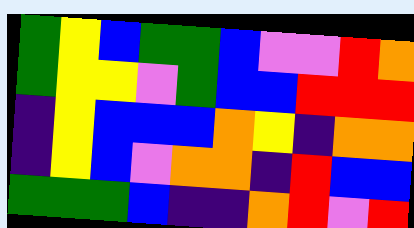[["green", "yellow", "blue", "green", "green", "blue", "violet", "violet", "red", "orange"], ["green", "yellow", "yellow", "violet", "green", "blue", "blue", "red", "red", "red"], ["indigo", "yellow", "blue", "blue", "blue", "orange", "yellow", "indigo", "orange", "orange"], ["indigo", "yellow", "blue", "violet", "orange", "orange", "indigo", "red", "blue", "blue"], ["green", "green", "green", "blue", "indigo", "indigo", "orange", "red", "violet", "red"]]